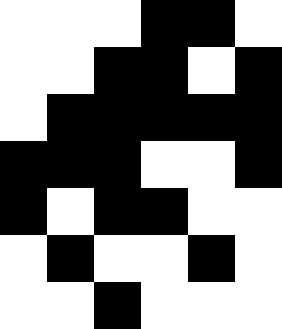[["white", "white", "white", "black", "black", "white"], ["white", "white", "black", "black", "white", "black"], ["white", "black", "black", "black", "black", "black"], ["black", "black", "black", "white", "white", "black"], ["black", "white", "black", "black", "white", "white"], ["white", "black", "white", "white", "black", "white"], ["white", "white", "black", "white", "white", "white"]]